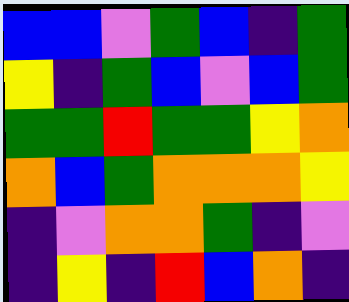[["blue", "blue", "violet", "green", "blue", "indigo", "green"], ["yellow", "indigo", "green", "blue", "violet", "blue", "green"], ["green", "green", "red", "green", "green", "yellow", "orange"], ["orange", "blue", "green", "orange", "orange", "orange", "yellow"], ["indigo", "violet", "orange", "orange", "green", "indigo", "violet"], ["indigo", "yellow", "indigo", "red", "blue", "orange", "indigo"]]